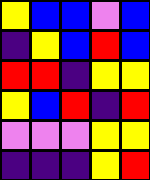[["yellow", "blue", "blue", "violet", "blue"], ["indigo", "yellow", "blue", "red", "blue"], ["red", "red", "indigo", "yellow", "yellow"], ["yellow", "blue", "red", "indigo", "red"], ["violet", "violet", "violet", "yellow", "yellow"], ["indigo", "indigo", "indigo", "yellow", "red"]]